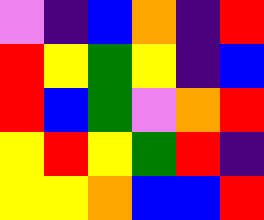[["violet", "indigo", "blue", "orange", "indigo", "red"], ["red", "yellow", "green", "yellow", "indigo", "blue"], ["red", "blue", "green", "violet", "orange", "red"], ["yellow", "red", "yellow", "green", "red", "indigo"], ["yellow", "yellow", "orange", "blue", "blue", "red"]]